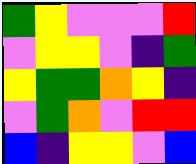[["green", "yellow", "violet", "violet", "violet", "red"], ["violet", "yellow", "yellow", "violet", "indigo", "green"], ["yellow", "green", "green", "orange", "yellow", "indigo"], ["violet", "green", "orange", "violet", "red", "red"], ["blue", "indigo", "yellow", "yellow", "violet", "blue"]]